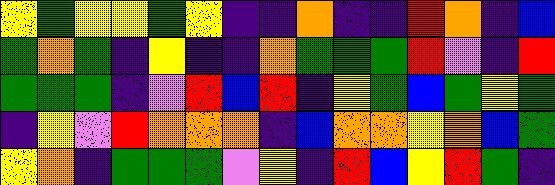[["yellow", "green", "yellow", "yellow", "green", "yellow", "indigo", "indigo", "orange", "indigo", "indigo", "red", "orange", "indigo", "blue"], ["green", "orange", "green", "indigo", "yellow", "indigo", "indigo", "orange", "green", "green", "green", "red", "violet", "indigo", "red"], ["green", "green", "green", "indigo", "violet", "red", "blue", "red", "indigo", "yellow", "green", "blue", "green", "yellow", "green"], ["indigo", "yellow", "violet", "red", "orange", "orange", "orange", "indigo", "blue", "orange", "orange", "yellow", "orange", "blue", "green"], ["yellow", "orange", "indigo", "green", "green", "green", "violet", "yellow", "indigo", "red", "blue", "yellow", "red", "green", "indigo"]]